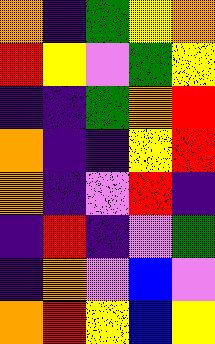[["orange", "indigo", "green", "yellow", "orange"], ["red", "yellow", "violet", "green", "yellow"], ["indigo", "indigo", "green", "orange", "red"], ["orange", "indigo", "indigo", "yellow", "red"], ["orange", "indigo", "violet", "red", "indigo"], ["indigo", "red", "indigo", "violet", "green"], ["indigo", "orange", "violet", "blue", "violet"], ["orange", "red", "yellow", "blue", "yellow"]]